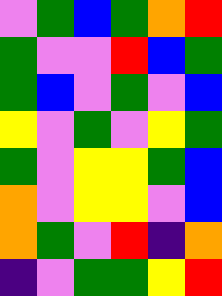[["violet", "green", "blue", "green", "orange", "red"], ["green", "violet", "violet", "red", "blue", "green"], ["green", "blue", "violet", "green", "violet", "blue"], ["yellow", "violet", "green", "violet", "yellow", "green"], ["green", "violet", "yellow", "yellow", "green", "blue"], ["orange", "violet", "yellow", "yellow", "violet", "blue"], ["orange", "green", "violet", "red", "indigo", "orange"], ["indigo", "violet", "green", "green", "yellow", "red"]]